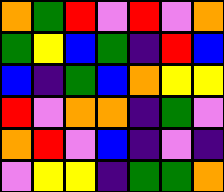[["orange", "green", "red", "violet", "red", "violet", "orange"], ["green", "yellow", "blue", "green", "indigo", "red", "blue"], ["blue", "indigo", "green", "blue", "orange", "yellow", "yellow"], ["red", "violet", "orange", "orange", "indigo", "green", "violet"], ["orange", "red", "violet", "blue", "indigo", "violet", "indigo"], ["violet", "yellow", "yellow", "indigo", "green", "green", "orange"]]